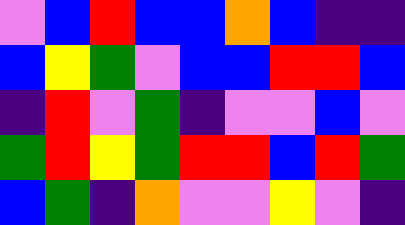[["violet", "blue", "red", "blue", "blue", "orange", "blue", "indigo", "indigo"], ["blue", "yellow", "green", "violet", "blue", "blue", "red", "red", "blue"], ["indigo", "red", "violet", "green", "indigo", "violet", "violet", "blue", "violet"], ["green", "red", "yellow", "green", "red", "red", "blue", "red", "green"], ["blue", "green", "indigo", "orange", "violet", "violet", "yellow", "violet", "indigo"]]